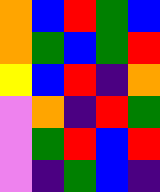[["orange", "blue", "red", "green", "blue"], ["orange", "green", "blue", "green", "red"], ["yellow", "blue", "red", "indigo", "orange"], ["violet", "orange", "indigo", "red", "green"], ["violet", "green", "red", "blue", "red"], ["violet", "indigo", "green", "blue", "indigo"]]